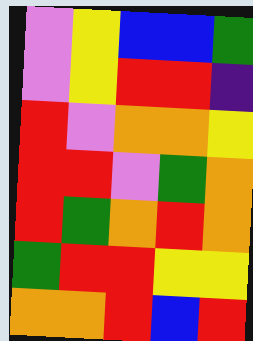[["violet", "yellow", "blue", "blue", "green"], ["violet", "yellow", "red", "red", "indigo"], ["red", "violet", "orange", "orange", "yellow"], ["red", "red", "violet", "green", "orange"], ["red", "green", "orange", "red", "orange"], ["green", "red", "red", "yellow", "yellow"], ["orange", "orange", "red", "blue", "red"]]